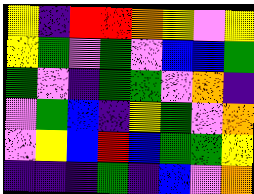[["yellow", "indigo", "red", "red", "orange", "yellow", "violet", "yellow"], ["yellow", "green", "violet", "green", "violet", "blue", "blue", "green"], ["green", "violet", "indigo", "green", "green", "violet", "orange", "indigo"], ["violet", "green", "blue", "indigo", "yellow", "green", "violet", "orange"], ["violet", "yellow", "blue", "red", "blue", "green", "green", "yellow"], ["indigo", "indigo", "indigo", "green", "indigo", "blue", "violet", "orange"]]